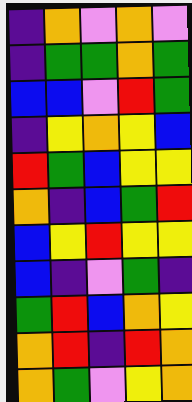[["indigo", "orange", "violet", "orange", "violet"], ["indigo", "green", "green", "orange", "green"], ["blue", "blue", "violet", "red", "green"], ["indigo", "yellow", "orange", "yellow", "blue"], ["red", "green", "blue", "yellow", "yellow"], ["orange", "indigo", "blue", "green", "red"], ["blue", "yellow", "red", "yellow", "yellow"], ["blue", "indigo", "violet", "green", "indigo"], ["green", "red", "blue", "orange", "yellow"], ["orange", "red", "indigo", "red", "orange"], ["orange", "green", "violet", "yellow", "orange"]]